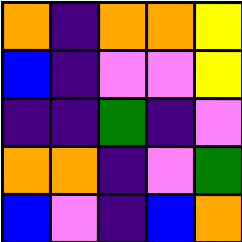[["orange", "indigo", "orange", "orange", "yellow"], ["blue", "indigo", "violet", "violet", "yellow"], ["indigo", "indigo", "green", "indigo", "violet"], ["orange", "orange", "indigo", "violet", "green"], ["blue", "violet", "indigo", "blue", "orange"]]